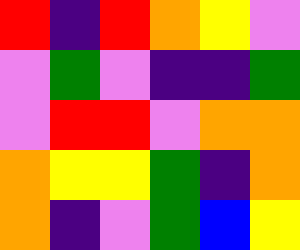[["red", "indigo", "red", "orange", "yellow", "violet"], ["violet", "green", "violet", "indigo", "indigo", "green"], ["violet", "red", "red", "violet", "orange", "orange"], ["orange", "yellow", "yellow", "green", "indigo", "orange"], ["orange", "indigo", "violet", "green", "blue", "yellow"]]